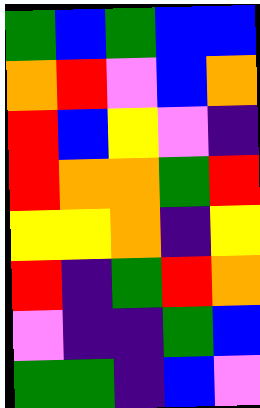[["green", "blue", "green", "blue", "blue"], ["orange", "red", "violet", "blue", "orange"], ["red", "blue", "yellow", "violet", "indigo"], ["red", "orange", "orange", "green", "red"], ["yellow", "yellow", "orange", "indigo", "yellow"], ["red", "indigo", "green", "red", "orange"], ["violet", "indigo", "indigo", "green", "blue"], ["green", "green", "indigo", "blue", "violet"]]